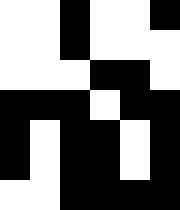[["white", "white", "black", "white", "white", "black"], ["white", "white", "black", "white", "white", "white"], ["white", "white", "white", "black", "black", "white"], ["black", "black", "black", "white", "black", "black"], ["black", "white", "black", "black", "white", "black"], ["black", "white", "black", "black", "white", "black"], ["white", "white", "black", "black", "black", "black"]]